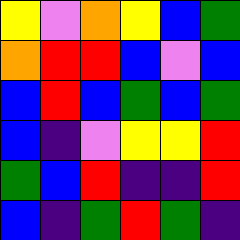[["yellow", "violet", "orange", "yellow", "blue", "green"], ["orange", "red", "red", "blue", "violet", "blue"], ["blue", "red", "blue", "green", "blue", "green"], ["blue", "indigo", "violet", "yellow", "yellow", "red"], ["green", "blue", "red", "indigo", "indigo", "red"], ["blue", "indigo", "green", "red", "green", "indigo"]]